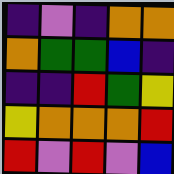[["indigo", "violet", "indigo", "orange", "orange"], ["orange", "green", "green", "blue", "indigo"], ["indigo", "indigo", "red", "green", "yellow"], ["yellow", "orange", "orange", "orange", "red"], ["red", "violet", "red", "violet", "blue"]]